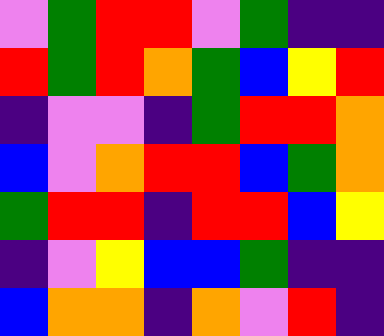[["violet", "green", "red", "red", "violet", "green", "indigo", "indigo"], ["red", "green", "red", "orange", "green", "blue", "yellow", "red"], ["indigo", "violet", "violet", "indigo", "green", "red", "red", "orange"], ["blue", "violet", "orange", "red", "red", "blue", "green", "orange"], ["green", "red", "red", "indigo", "red", "red", "blue", "yellow"], ["indigo", "violet", "yellow", "blue", "blue", "green", "indigo", "indigo"], ["blue", "orange", "orange", "indigo", "orange", "violet", "red", "indigo"]]